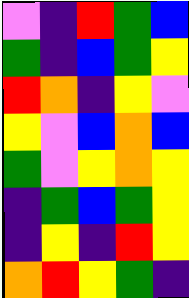[["violet", "indigo", "red", "green", "blue"], ["green", "indigo", "blue", "green", "yellow"], ["red", "orange", "indigo", "yellow", "violet"], ["yellow", "violet", "blue", "orange", "blue"], ["green", "violet", "yellow", "orange", "yellow"], ["indigo", "green", "blue", "green", "yellow"], ["indigo", "yellow", "indigo", "red", "yellow"], ["orange", "red", "yellow", "green", "indigo"]]